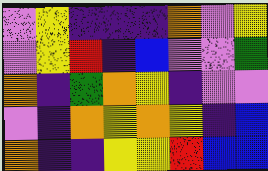[["violet", "yellow", "indigo", "indigo", "indigo", "orange", "violet", "yellow"], ["violet", "yellow", "red", "indigo", "blue", "violet", "violet", "green"], ["orange", "indigo", "green", "orange", "yellow", "indigo", "violet", "violet"], ["violet", "indigo", "orange", "yellow", "orange", "yellow", "indigo", "blue"], ["orange", "indigo", "indigo", "yellow", "yellow", "red", "blue", "blue"]]